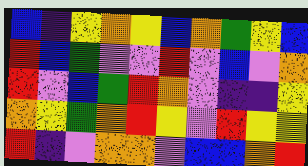[["blue", "indigo", "yellow", "orange", "yellow", "blue", "orange", "green", "yellow", "blue"], ["red", "blue", "green", "violet", "violet", "red", "violet", "blue", "violet", "orange"], ["red", "violet", "blue", "green", "red", "orange", "violet", "indigo", "indigo", "yellow"], ["orange", "yellow", "green", "orange", "red", "yellow", "violet", "red", "yellow", "yellow"], ["red", "indigo", "violet", "orange", "orange", "violet", "blue", "blue", "orange", "red"]]